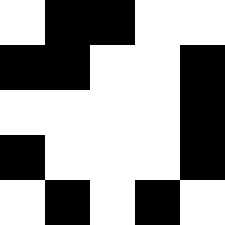[["white", "black", "black", "white", "white"], ["black", "black", "white", "white", "black"], ["white", "white", "white", "white", "black"], ["black", "white", "white", "white", "black"], ["white", "black", "white", "black", "white"]]